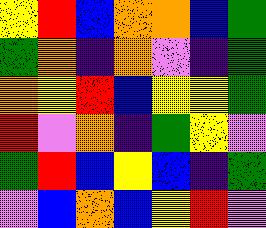[["yellow", "red", "blue", "orange", "orange", "blue", "green"], ["green", "orange", "indigo", "orange", "violet", "indigo", "green"], ["orange", "yellow", "red", "blue", "yellow", "yellow", "green"], ["red", "violet", "orange", "indigo", "green", "yellow", "violet"], ["green", "red", "blue", "yellow", "blue", "indigo", "green"], ["violet", "blue", "orange", "blue", "yellow", "red", "violet"]]